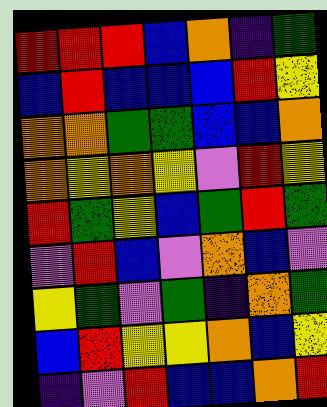[["red", "red", "red", "blue", "orange", "indigo", "green"], ["blue", "red", "blue", "blue", "blue", "red", "yellow"], ["orange", "orange", "green", "green", "blue", "blue", "orange"], ["orange", "yellow", "orange", "yellow", "violet", "red", "yellow"], ["red", "green", "yellow", "blue", "green", "red", "green"], ["violet", "red", "blue", "violet", "orange", "blue", "violet"], ["yellow", "green", "violet", "green", "indigo", "orange", "green"], ["blue", "red", "yellow", "yellow", "orange", "blue", "yellow"], ["indigo", "violet", "red", "blue", "blue", "orange", "red"]]